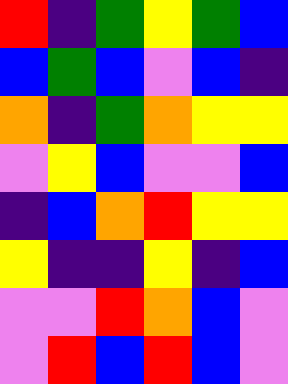[["red", "indigo", "green", "yellow", "green", "blue"], ["blue", "green", "blue", "violet", "blue", "indigo"], ["orange", "indigo", "green", "orange", "yellow", "yellow"], ["violet", "yellow", "blue", "violet", "violet", "blue"], ["indigo", "blue", "orange", "red", "yellow", "yellow"], ["yellow", "indigo", "indigo", "yellow", "indigo", "blue"], ["violet", "violet", "red", "orange", "blue", "violet"], ["violet", "red", "blue", "red", "blue", "violet"]]